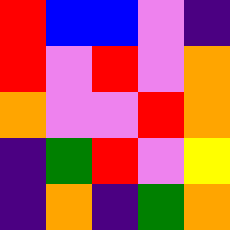[["red", "blue", "blue", "violet", "indigo"], ["red", "violet", "red", "violet", "orange"], ["orange", "violet", "violet", "red", "orange"], ["indigo", "green", "red", "violet", "yellow"], ["indigo", "orange", "indigo", "green", "orange"]]